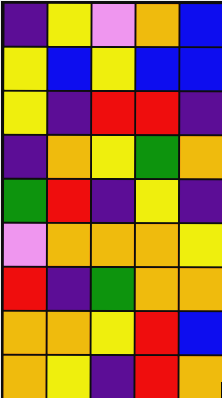[["indigo", "yellow", "violet", "orange", "blue"], ["yellow", "blue", "yellow", "blue", "blue"], ["yellow", "indigo", "red", "red", "indigo"], ["indigo", "orange", "yellow", "green", "orange"], ["green", "red", "indigo", "yellow", "indigo"], ["violet", "orange", "orange", "orange", "yellow"], ["red", "indigo", "green", "orange", "orange"], ["orange", "orange", "yellow", "red", "blue"], ["orange", "yellow", "indigo", "red", "orange"]]